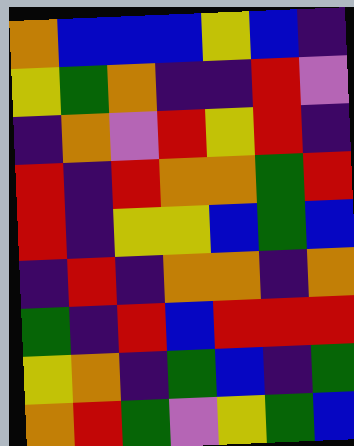[["orange", "blue", "blue", "blue", "yellow", "blue", "indigo"], ["yellow", "green", "orange", "indigo", "indigo", "red", "violet"], ["indigo", "orange", "violet", "red", "yellow", "red", "indigo"], ["red", "indigo", "red", "orange", "orange", "green", "red"], ["red", "indigo", "yellow", "yellow", "blue", "green", "blue"], ["indigo", "red", "indigo", "orange", "orange", "indigo", "orange"], ["green", "indigo", "red", "blue", "red", "red", "red"], ["yellow", "orange", "indigo", "green", "blue", "indigo", "green"], ["orange", "red", "green", "violet", "yellow", "green", "blue"]]